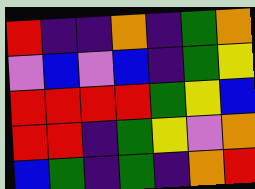[["red", "indigo", "indigo", "orange", "indigo", "green", "orange"], ["violet", "blue", "violet", "blue", "indigo", "green", "yellow"], ["red", "red", "red", "red", "green", "yellow", "blue"], ["red", "red", "indigo", "green", "yellow", "violet", "orange"], ["blue", "green", "indigo", "green", "indigo", "orange", "red"]]